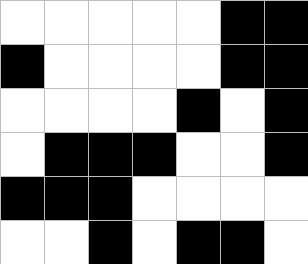[["white", "white", "white", "white", "white", "black", "black"], ["black", "white", "white", "white", "white", "black", "black"], ["white", "white", "white", "white", "black", "white", "black"], ["white", "black", "black", "black", "white", "white", "black"], ["black", "black", "black", "white", "white", "white", "white"], ["white", "white", "black", "white", "black", "black", "white"]]